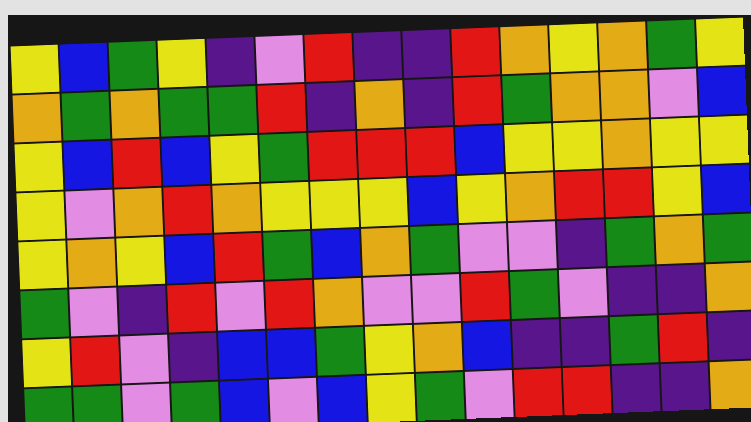[["yellow", "blue", "green", "yellow", "indigo", "violet", "red", "indigo", "indigo", "red", "orange", "yellow", "orange", "green", "yellow"], ["orange", "green", "orange", "green", "green", "red", "indigo", "orange", "indigo", "red", "green", "orange", "orange", "violet", "blue"], ["yellow", "blue", "red", "blue", "yellow", "green", "red", "red", "red", "blue", "yellow", "yellow", "orange", "yellow", "yellow"], ["yellow", "violet", "orange", "red", "orange", "yellow", "yellow", "yellow", "blue", "yellow", "orange", "red", "red", "yellow", "blue"], ["yellow", "orange", "yellow", "blue", "red", "green", "blue", "orange", "green", "violet", "violet", "indigo", "green", "orange", "green"], ["green", "violet", "indigo", "red", "violet", "red", "orange", "violet", "violet", "red", "green", "violet", "indigo", "indigo", "orange"], ["yellow", "red", "violet", "indigo", "blue", "blue", "green", "yellow", "orange", "blue", "indigo", "indigo", "green", "red", "indigo"], ["green", "green", "violet", "green", "blue", "violet", "blue", "yellow", "green", "violet", "red", "red", "indigo", "indigo", "orange"]]